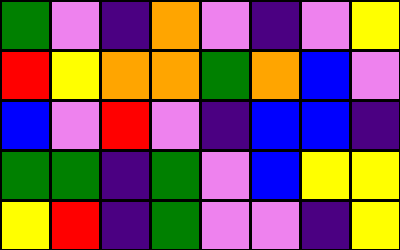[["green", "violet", "indigo", "orange", "violet", "indigo", "violet", "yellow"], ["red", "yellow", "orange", "orange", "green", "orange", "blue", "violet"], ["blue", "violet", "red", "violet", "indigo", "blue", "blue", "indigo"], ["green", "green", "indigo", "green", "violet", "blue", "yellow", "yellow"], ["yellow", "red", "indigo", "green", "violet", "violet", "indigo", "yellow"]]